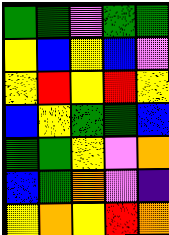[["green", "green", "violet", "green", "green"], ["yellow", "blue", "yellow", "blue", "violet"], ["yellow", "red", "yellow", "red", "yellow"], ["blue", "yellow", "green", "green", "blue"], ["green", "green", "yellow", "violet", "orange"], ["blue", "green", "orange", "violet", "indigo"], ["yellow", "orange", "yellow", "red", "orange"]]